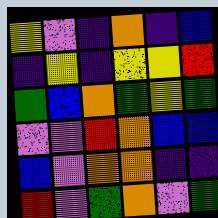[["yellow", "violet", "indigo", "orange", "indigo", "blue"], ["indigo", "yellow", "indigo", "yellow", "yellow", "red"], ["green", "blue", "orange", "green", "yellow", "green"], ["violet", "violet", "red", "orange", "blue", "blue"], ["blue", "violet", "orange", "orange", "indigo", "indigo"], ["red", "violet", "green", "orange", "violet", "green"]]